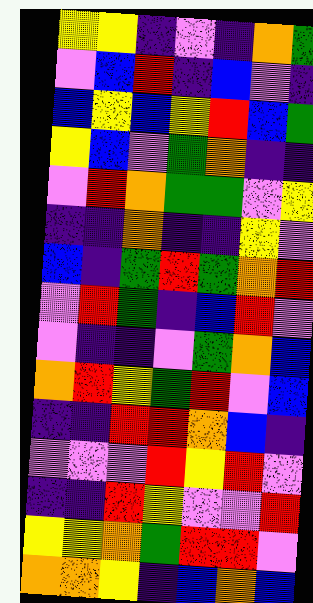[["yellow", "yellow", "indigo", "violet", "indigo", "orange", "green"], ["violet", "blue", "red", "indigo", "blue", "violet", "indigo"], ["blue", "yellow", "blue", "yellow", "red", "blue", "green"], ["yellow", "blue", "violet", "green", "orange", "indigo", "indigo"], ["violet", "red", "orange", "green", "green", "violet", "yellow"], ["indigo", "indigo", "orange", "indigo", "indigo", "yellow", "violet"], ["blue", "indigo", "green", "red", "green", "orange", "red"], ["violet", "red", "green", "indigo", "blue", "red", "violet"], ["violet", "indigo", "indigo", "violet", "green", "orange", "blue"], ["orange", "red", "yellow", "green", "red", "violet", "blue"], ["indigo", "indigo", "red", "red", "orange", "blue", "indigo"], ["violet", "violet", "violet", "red", "yellow", "red", "violet"], ["indigo", "indigo", "red", "yellow", "violet", "violet", "red"], ["yellow", "yellow", "orange", "green", "red", "red", "violet"], ["orange", "orange", "yellow", "indigo", "blue", "orange", "blue"]]